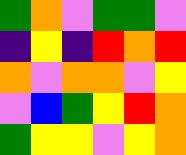[["green", "orange", "violet", "green", "green", "violet"], ["indigo", "yellow", "indigo", "red", "orange", "red"], ["orange", "violet", "orange", "orange", "violet", "yellow"], ["violet", "blue", "green", "yellow", "red", "orange"], ["green", "yellow", "yellow", "violet", "yellow", "orange"]]